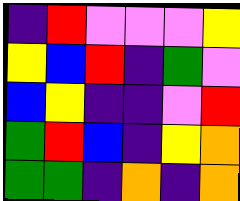[["indigo", "red", "violet", "violet", "violet", "yellow"], ["yellow", "blue", "red", "indigo", "green", "violet"], ["blue", "yellow", "indigo", "indigo", "violet", "red"], ["green", "red", "blue", "indigo", "yellow", "orange"], ["green", "green", "indigo", "orange", "indigo", "orange"]]